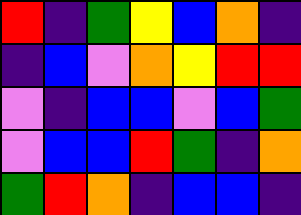[["red", "indigo", "green", "yellow", "blue", "orange", "indigo"], ["indigo", "blue", "violet", "orange", "yellow", "red", "red"], ["violet", "indigo", "blue", "blue", "violet", "blue", "green"], ["violet", "blue", "blue", "red", "green", "indigo", "orange"], ["green", "red", "orange", "indigo", "blue", "blue", "indigo"]]